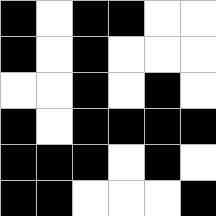[["black", "white", "black", "black", "white", "white"], ["black", "white", "black", "white", "white", "white"], ["white", "white", "black", "white", "black", "white"], ["black", "white", "black", "black", "black", "black"], ["black", "black", "black", "white", "black", "white"], ["black", "black", "white", "white", "white", "black"]]